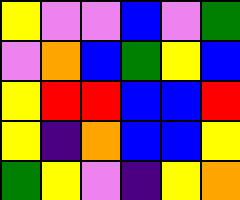[["yellow", "violet", "violet", "blue", "violet", "green"], ["violet", "orange", "blue", "green", "yellow", "blue"], ["yellow", "red", "red", "blue", "blue", "red"], ["yellow", "indigo", "orange", "blue", "blue", "yellow"], ["green", "yellow", "violet", "indigo", "yellow", "orange"]]